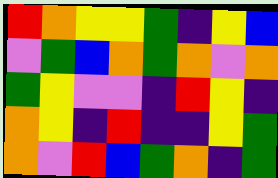[["red", "orange", "yellow", "yellow", "green", "indigo", "yellow", "blue"], ["violet", "green", "blue", "orange", "green", "orange", "violet", "orange"], ["green", "yellow", "violet", "violet", "indigo", "red", "yellow", "indigo"], ["orange", "yellow", "indigo", "red", "indigo", "indigo", "yellow", "green"], ["orange", "violet", "red", "blue", "green", "orange", "indigo", "green"]]